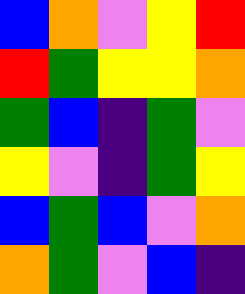[["blue", "orange", "violet", "yellow", "red"], ["red", "green", "yellow", "yellow", "orange"], ["green", "blue", "indigo", "green", "violet"], ["yellow", "violet", "indigo", "green", "yellow"], ["blue", "green", "blue", "violet", "orange"], ["orange", "green", "violet", "blue", "indigo"]]